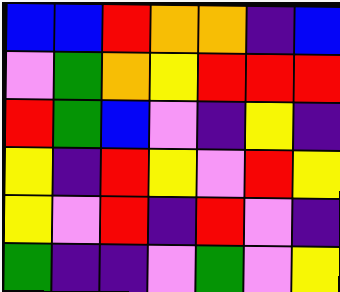[["blue", "blue", "red", "orange", "orange", "indigo", "blue"], ["violet", "green", "orange", "yellow", "red", "red", "red"], ["red", "green", "blue", "violet", "indigo", "yellow", "indigo"], ["yellow", "indigo", "red", "yellow", "violet", "red", "yellow"], ["yellow", "violet", "red", "indigo", "red", "violet", "indigo"], ["green", "indigo", "indigo", "violet", "green", "violet", "yellow"]]